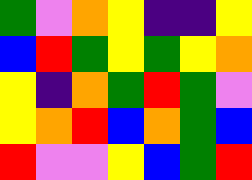[["green", "violet", "orange", "yellow", "indigo", "indigo", "yellow"], ["blue", "red", "green", "yellow", "green", "yellow", "orange"], ["yellow", "indigo", "orange", "green", "red", "green", "violet"], ["yellow", "orange", "red", "blue", "orange", "green", "blue"], ["red", "violet", "violet", "yellow", "blue", "green", "red"]]